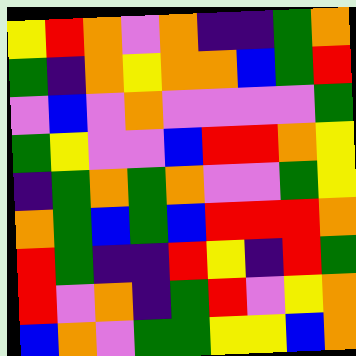[["yellow", "red", "orange", "violet", "orange", "indigo", "indigo", "green", "orange"], ["green", "indigo", "orange", "yellow", "orange", "orange", "blue", "green", "red"], ["violet", "blue", "violet", "orange", "violet", "violet", "violet", "violet", "green"], ["green", "yellow", "violet", "violet", "blue", "red", "red", "orange", "yellow"], ["indigo", "green", "orange", "green", "orange", "violet", "violet", "green", "yellow"], ["orange", "green", "blue", "green", "blue", "red", "red", "red", "orange"], ["red", "green", "indigo", "indigo", "red", "yellow", "indigo", "red", "green"], ["red", "violet", "orange", "indigo", "green", "red", "violet", "yellow", "orange"], ["blue", "orange", "violet", "green", "green", "yellow", "yellow", "blue", "orange"]]